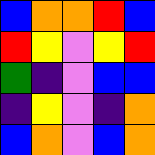[["blue", "orange", "orange", "red", "blue"], ["red", "yellow", "violet", "yellow", "red"], ["green", "indigo", "violet", "blue", "blue"], ["indigo", "yellow", "violet", "indigo", "orange"], ["blue", "orange", "violet", "blue", "orange"]]